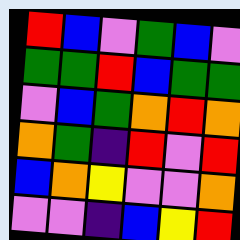[["red", "blue", "violet", "green", "blue", "violet"], ["green", "green", "red", "blue", "green", "green"], ["violet", "blue", "green", "orange", "red", "orange"], ["orange", "green", "indigo", "red", "violet", "red"], ["blue", "orange", "yellow", "violet", "violet", "orange"], ["violet", "violet", "indigo", "blue", "yellow", "red"]]